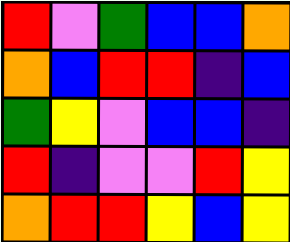[["red", "violet", "green", "blue", "blue", "orange"], ["orange", "blue", "red", "red", "indigo", "blue"], ["green", "yellow", "violet", "blue", "blue", "indigo"], ["red", "indigo", "violet", "violet", "red", "yellow"], ["orange", "red", "red", "yellow", "blue", "yellow"]]